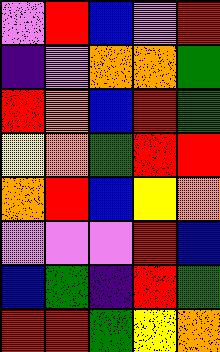[["violet", "red", "blue", "violet", "red"], ["indigo", "violet", "orange", "orange", "green"], ["red", "orange", "blue", "red", "green"], ["yellow", "orange", "green", "red", "red"], ["orange", "red", "blue", "yellow", "orange"], ["violet", "violet", "violet", "red", "blue"], ["blue", "green", "indigo", "red", "green"], ["red", "red", "green", "yellow", "orange"]]